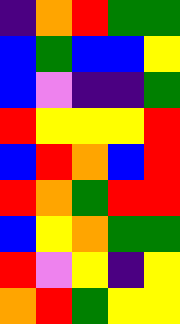[["indigo", "orange", "red", "green", "green"], ["blue", "green", "blue", "blue", "yellow"], ["blue", "violet", "indigo", "indigo", "green"], ["red", "yellow", "yellow", "yellow", "red"], ["blue", "red", "orange", "blue", "red"], ["red", "orange", "green", "red", "red"], ["blue", "yellow", "orange", "green", "green"], ["red", "violet", "yellow", "indigo", "yellow"], ["orange", "red", "green", "yellow", "yellow"]]